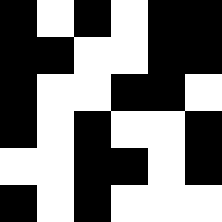[["black", "white", "black", "white", "black", "black"], ["black", "black", "white", "white", "black", "black"], ["black", "white", "white", "black", "black", "white"], ["black", "white", "black", "white", "white", "black"], ["white", "white", "black", "black", "white", "black"], ["black", "white", "black", "white", "white", "white"]]